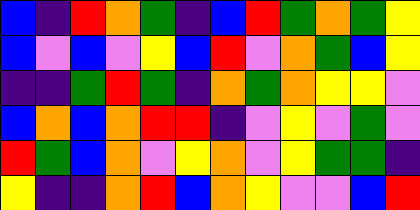[["blue", "indigo", "red", "orange", "green", "indigo", "blue", "red", "green", "orange", "green", "yellow"], ["blue", "violet", "blue", "violet", "yellow", "blue", "red", "violet", "orange", "green", "blue", "yellow"], ["indigo", "indigo", "green", "red", "green", "indigo", "orange", "green", "orange", "yellow", "yellow", "violet"], ["blue", "orange", "blue", "orange", "red", "red", "indigo", "violet", "yellow", "violet", "green", "violet"], ["red", "green", "blue", "orange", "violet", "yellow", "orange", "violet", "yellow", "green", "green", "indigo"], ["yellow", "indigo", "indigo", "orange", "red", "blue", "orange", "yellow", "violet", "violet", "blue", "red"]]